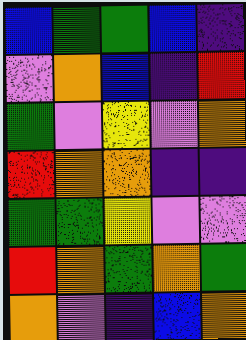[["blue", "green", "green", "blue", "indigo"], ["violet", "orange", "blue", "indigo", "red"], ["green", "violet", "yellow", "violet", "orange"], ["red", "orange", "orange", "indigo", "indigo"], ["green", "green", "yellow", "violet", "violet"], ["red", "orange", "green", "orange", "green"], ["orange", "violet", "indigo", "blue", "orange"]]